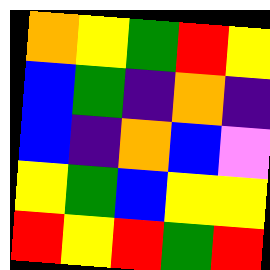[["orange", "yellow", "green", "red", "yellow"], ["blue", "green", "indigo", "orange", "indigo"], ["blue", "indigo", "orange", "blue", "violet"], ["yellow", "green", "blue", "yellow", "yellow"], ["red", "yellow", "red", "green", "red"]]